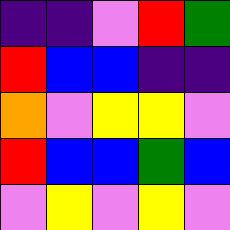[["indigo", "indigo", "violet", "red", "green"], ["red", "blue", "blue", "indigo", "indigo"], ["orange", "violet", "yellow", "yellow", "violet"], ["red", "blue", "blue", "green", "blue"], ["violet", "yellow", "violet", "yellow", "violet"]]